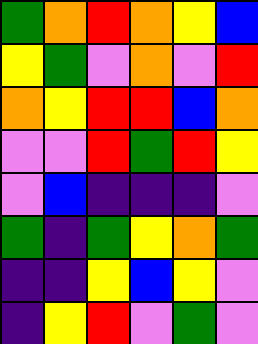[["green", "orange", "red", "orange", "yellow", "blue"], ["yellow", "green", "violet", "orange", "violet", "red"], ["orange", "yellow", "red", "red", "blue", "orange"], ["violet", "violet", "red", "green", "red", "yellow"], ["violet", "blue", "indigo", "indigo", "indigo", "violet"], ["green", "indigo", "green", "yellow", "orange", "green"], ["indigo", "indigo", "yellow", "blue", "yellow", "violet"], ["indigo", "yellow", "red", "violet", "green", "violet"]]